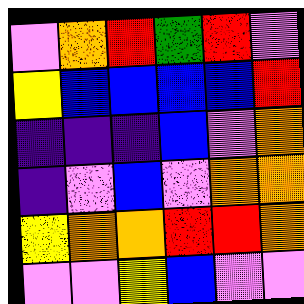[["violet", "orange", "red", "green", "red", "violet"], ["yellow", "blue", "blue", "blue", "blue", "red"], ["indigo", "indigo", "indigo", "blue", "violet", "orange"], ["indigo", "violet", "blue", "violet", "orange", "orange"], ["yellow", "orange", "orange", "red", "red", "orange"], ["violet", "violet", "yellow", "blue", "violet", "violet"]]